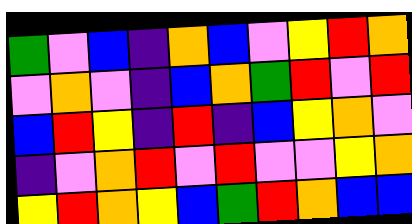[["green", "violet", "blue", "indigo", "orange", "blue", "violet", "yellow", "red", "orange"], ["violet", "orange", "violet", "indigo", "blue", "orange", "green", "red", "violet", "red"], ["blue", "red", "yellow", "indigo", "red", "indigo", "blue", "yellow", "orange", "violet"], ["indigo", "violet", "orange", "red", "violet", "red", "violet", "violet", "yellow", "orange"], ["yellow", "red", "orange", "yellow", "blue", "green", "red", "orange", "blue", "blue"]]